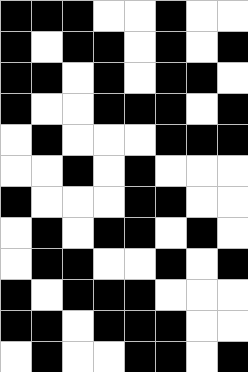[["black", "black", "black", "white", "white", "black", "white", "white"], ["black", "white", "black", "black", "white", "black", "white", "black"], ["black", "black", "white", "black", "white", "black", "black", "white"], ["black", "white", "white", "black", "black", "black", "white", "black"], ["white", "black", "white", "white", "white", "black", "black", "black"], ["white", "white", "black", "white", "black", "white", "white", "white"], ["black", "white", "white", "white", "black", "black", "white", "white"], ["white", "black", "white", "black", "black", "white", "black", "white"], ["white", "black", "black", "white", "white", "black", "white", "black"], ["black", "white", "black", "black", "black", "white", "white", "white"], ["black", "black", "white", "black", "black", "black", "white", "white"], ["white", "black", "white", "white", "black", "black", "white", "black"]]